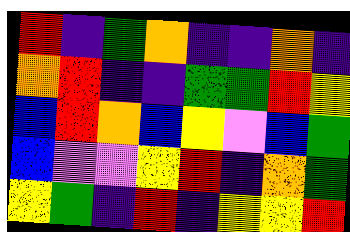[["red", "indigo", "green", "orange", "indigo", "indigo", "orange", "indigo"], ["orange", "red", "indigo", "indigo", "green", "green", "red", "yellow"], ["blue", "red", "orange", "blue", "yellow", "violet", "blue", "green"], ["blue", "violet", "violet", "yellow", "red", "indigo", "orange", "green"], ["yellow", "green", "indigo", "red", "indigo", "yellow", "yellow", "red"]]